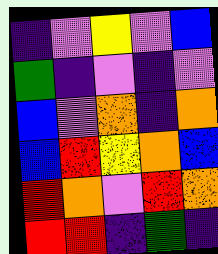[["indigo", "violet", "yellow", "violet", "blue"], ["green", "indigo", "violet", "indigo", "violet"], ["blue", "violet", "orange", "indigo", "orange"], ["blue", "red", "yellow", "orange", "blue"], ["red", "orange", "violet", "red", "orange"], ["red", "red", "indigo", "green", "indigo"]]